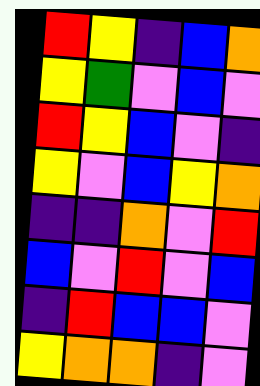[["red", "yellow", "indigo", "blue", "orange"], ["yellow", "green", "violet", "blue", "violet"], ["red", "yellow", "blue", "violet", "indigo"], ["yellow", "violet", "blue", "yellow", "orange"], ["indigo", "indigo", "orange", "violet", "red"], ["blue", "violet", "red", "violet", "blue"], ["indigo", "red", "blue", "blue", "violet"], ["yellow", "orange", "orange", "indigo", "violet"]]